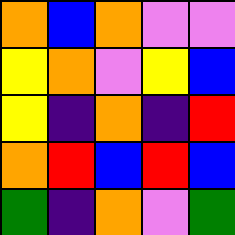[["orange", "blue", "orange", "violet", "violet"], ["yellow", "orange", "violet", "yellow", "blue"], ["yellow", "indigo", "orange", "indigo", "red"], ["orange", "red", "blue", "red", "blue"], ["green", "indigo", "orange", "violet", "green"]]